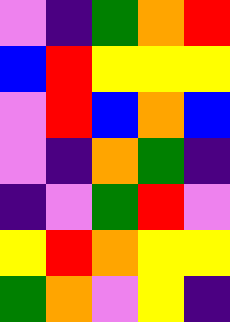[["violet", "indigo", "green", "orange", "red"], ["blue", "red", "yellow", "yellow", "yellow"], ["violet", "red", "blue", "orange", "blue"], ["violet", "indigo", "orange", "green", "indigo"], ["indigo", "violet", "green", "red", "violet"], ["yellow", "red", "orange", "yellow", "yellow"], ["green", "orange", "violet", "yellow", "indigo"]]